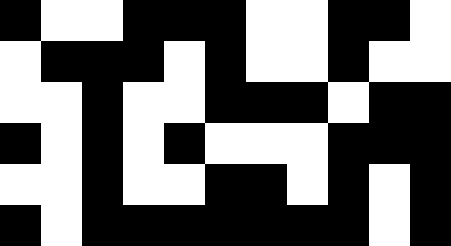[["black", "white", "white", "black", "black", "black", "white", "white", "black", "black", "white"], ["white", "black", "black", "black", "white", "black", "white", "white", "black", "white", "white"], ["white", "white", "black", "white", "white", "black", "black", "black", "white", "black", "black"], ["black", "white", "black", "white", "black", "white", "white", "white", "black", "black", "black"], ["white", "white", "black", "white", "white", "black", "black", "white", "black", "white", "black"], ["black", "white", "black", "black", "black", "black", "black", "black", "black", "white", "black"]]